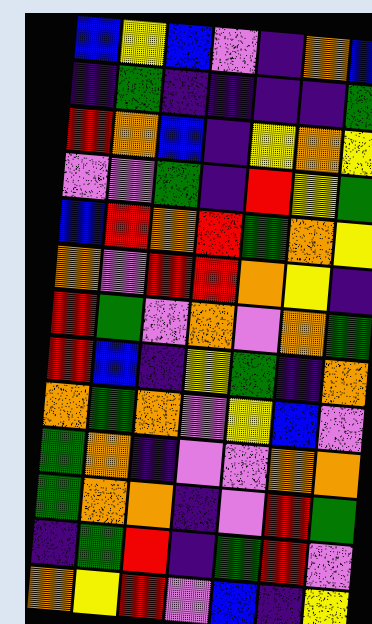[["blue", "yellow", "blue", "violet", "indigo", "orange", "blue"], ["indigo", "green", "indigo", "indigo", "indigo", "indigo", "green"], ["red", "orange", "blue", "indigo", "yellow", "orange", "yellow"], ["violet", "violet", "green", "indigo", "red", "yellow", "green"], ["blue", "red", "orange", "red", "green", "orange", "yellow"], ["orange", "violet", "red", "red", "orange", "yellow", "indigo"], ["red", "green", "violet", "orange", "violet", "orange", "green"], ["red", "blue", "indigo", "yellow", "green", "indigo", "orange"], ["orange", "green", "orange", "violet", "yellow", "blue", "violet"], ["green", "orange", "indigo", "violet", "violet", "orange", "orange"], ["green", "orange", "orange", "indigo", "violet", "red", "green"], ["indigo", "green", "red", "indigo", "green", "red", "violet"], ["orange", "yellow", "red", "violet", "blue", "indigo", "yellow"]]